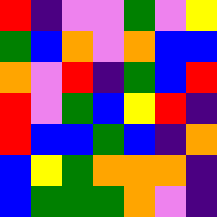[["red", "indigo", "violet", "violet", "green", "violet", "yellow"], ["green", "blue", "orange", "violet", "orange", "blue", "blue"], ["orange", "violet", "red", "indigo", "green", "blue", "red"], ["red", "violet", "green", "blue", "yellow", "red", "indigo"], ["red", "blue", "blue", "green", "blue", "indigo", "orange"], ["blue", "yellow", "green", "orange", "orange", "orange", "indigo"], ["blue", "green", "green", "green", "orange", "violet", "indigo"]]